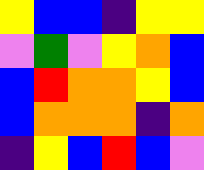[["yellow", "blue", "blue", "indigo", "yellow", "yellow"], ["violet", "green", "violet", "yellow", "orange", "blue"], ["blue", "red", "orange", "orange", "yellow", "blue"], ["blue", "orange", "orange", "orange", "indigo", "orange"], ["indigo", "yellow", "blue", "red", "blue", "violet"]]